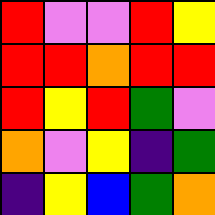[["red", "violet", "violet", "red", "yellow"], ["red", "red", "orange", "red", "red"], ["red", "yellow", "red", "green", "violet"], ["orange", "violet", "yellow", "indigo", "green"], ["indigo", "yellow", "blue", "green", "orange"]]